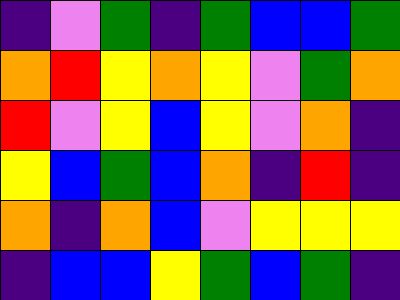[["indigo", "violet", "green", "indigo", "green", "blue", "blue", "green"], ["orange", "red", "yellow", "orange", "yellow", "violet", "green", "orange"], ["red", "violet", "yellow", "blue", "yellow", "violet", "orange", "indigo"], ["yellow", "blue", "green", "blue", "orange", "indigo", "red", "indigo"], ["orange", "indigo", "orange", "blue", "violet", "yellow", "yellow", "yellow"], ["indigo", "blue", "blue", "yellow", "green", "blue", "green", "indigo"]]